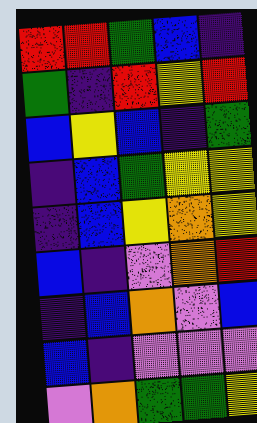[["red", "red", "green", "blue", "indigo"], ["green", "indigo", "red", "yellow", "red"], ["blue", "yellow", "blue", "indigo", "green"], ["indigo", "blue", "green", "yellow", "yellow"], ["indigo", "blue", "yellow", "orange", "yellow"], ["blue", "indigo", "violet", "orange", "red"], ["indigo", "blue", "orange", "violet", "blue"], ["blue", "indigo", "violet", "violet", "violet"], ["violet", "orange", "green", "green", "yellow"]]